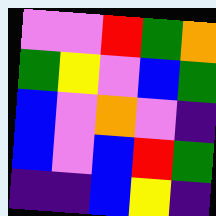[["violet", "violet", "red", "green", "orange"], ["green", "yellow", "violet", "blue", "green"], ["blue", "violet", "orange", "violet", "indigo"], ["blue", "violet", "blue", "red", "green"], ["indigo", "indigo", "blue", "yellow", "indigo"]]